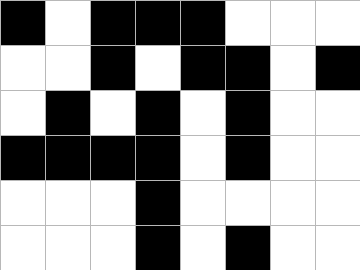[["black", "white", "black", "black", "black", "white", "white", "white"], ["white", "white", "black", "white", "black", "black", "white", "black"], ["white", "black", "white", "black", "white", "black", "white", "white"], ["black", "black", "black", "black", "white", "black", "white", "white"], ["white", "white", "white", "black", "white", "white", "white", "white"], ["white", "white", "white", "black", "white", "black", "white", "white"]]